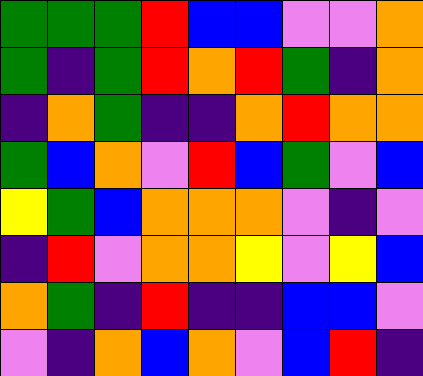[["green", "green", "green", "red", "blue", "blue", "violet", "violet", "orange"], ["green", "indigo", "green", "red", "orange", "red", "green", "indigo", "orange"], ["indigo", "orange", "green", "indigo", "indigo", "orange", "red", "orange", "orange"], ["green", "blue", "orange", "violet", "red", "blue", "green", "violet", "blue"], ["yellow", "green", "blue", "orange", "orange", "orange", "violet", "indigo", "violet"], ["indigo", "red", "violet", "orange", "orange", "yellow", "violet", "yellow", "blue"], ["orange", "green", "indigo", "red", "indigo", "indigo", "blue", "blue", "violet"], ["violet", "indigo", "orange", "blue", "orange", "violet", "blue", "red", "indigo"]]